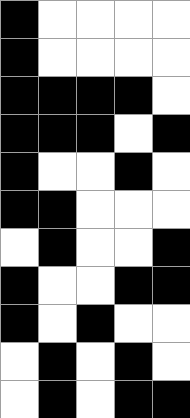[["black", "white", "white", "white", "white"], ["black", "white", "white", "white", "white"], ["black", "black", "black", "black", "white"], ["black", "black", "black", "white", "black"], ["black", "white", "white", "black", "white"], ["black", "black", "white", "white", "white"], ["white", "black", "white", "white", "black"], ["black", "white", "white", "black", "black"], ["black", "white", "black", "white", "white"], ["white", "black", "white", "black", "white"], ["white", "black", "white", "black", "black"]]